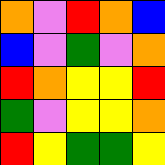[["orange", "violet", "red", "orange", "blue"], ["blue", "violet", "green", "violet", "orange"], ["red", "orange", "yellow", "yellow", "red"], ["green", "violet", "yellow", "yellow", "orange"], ["red", "yellow", "green", "green", "yellow"]]